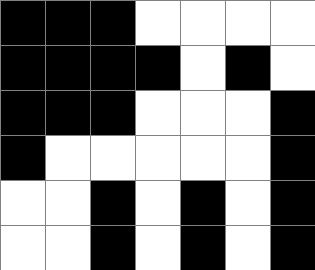[["black", "black", "black", "white", "white", "white", "white"], ["black", "black", "black", "black", "white", "black", "white"], ["black", "black", "black", "white", "white", "white", "black"], ["black", "white", "white", "white", "white", "white", "black"], ["white", "white", "black", "white", "black", "white", "black"], ["white", "white", "black", "white", "black", "white", "black"]]